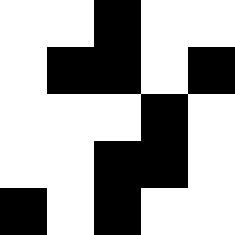[["white", "white", "black", "white", "white"], ["white", "black", "black", "white", "black"], ["white", "white", "white", "black", "white"], ["white", "white", "black", "black", "white"], ["black", "white", "black", "white", "white"]]